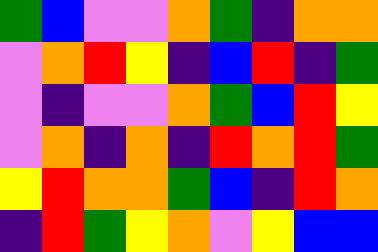[["green", "blue", "violet", "violet", "orange", "green", "indigo", "orange", "orange"], ["violet", "orange", "red", "yellow", "indigo", "blue", "red", "indigo", "green"], ["violet", "indigo", "violet", "violet", "orange", "green", "blue", "red", "yellow"], ["violet", "orange", "indigo", "orange", "indigo", "red", "orange", "red", "green"], ["yellow", "red", "orange", "orange", "green", "blue", "indigo", "red", "orange"], ["indigo", "red", "green", "yellow", "orange", "violet", "yellow", "blue", "blue"]]